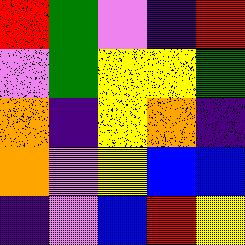[["red", "green", "violet", "indigo", "red"], ["violet", "green", "yellow", "yellow", "green"], ["orange", "indigo", "yellow", "orange", "indigo"], ["orange", "violet", "yellow", "blue", "blue"], ["indigo", "violet", "blue", "red", "yellow"]]